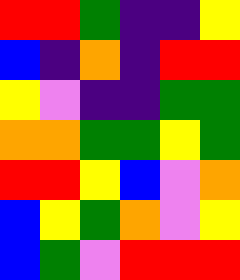[["red", "red", "green", "indigo", "indigo", "yellow"], ["blue", "indigo", "orange", "indigo", "red", "red"], ["yellow", "violet", "indigo", "indigo", "green", "green"], ["orange", "orange", "green", "green", "yellow", "green"], ["red", "red", "yellow", "blue", "violet", "orange"], ["blue", "yellow", "green", "orange", "violet", "yellow"], ["blue", "green", "violet", "red", "red", "red"]]